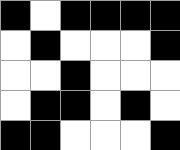[["black", "white", "black", "black", "black", "black"], ["white", "black", "white", "white", "white", "black"], ["white", "white", "black", "white", "white", "white"], ["white", "black", "black", "white", "black", "white"], ["black", "black", "white", "white", "white", "black"]]